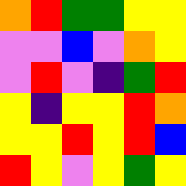[["orange", "red", "green", "green", "yellow", "yellow"], ["violet", "violet", "blue", "violet", "orange", "yellow"], ["violet", "red", "violet", "indigo", "green", "red"], ["yellow", "indigo", "yellow", "yellow", "red", "orange"], ["yellow", "yellow", "red", "yellow", "red", "blue"], ["red", "yellow", "violet", "yellow", "green", "yellow"]]